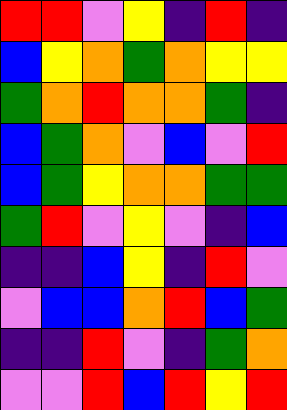[["red", "red", "violet", "yellow", "indigo", "red", "indigo"], ["blue", "yellow", "orange", "green", "orange", "yellow", "yellow"], ["green", "orange", "red", "orange", "orange", "green", "indigo"], ["blue", "green", "orange", "violet", "blue", "violet", "red"], ["blue", "green", "yellow", "orange", "orange", "green", "green"], ["green", "red", "violet", "yellow", "violet", "indigo", "blue"], ["indigo", "indigo", "blue", "yellow", "indigo", "red", "violet"], ["violet", "blue", "blue", "orange", "red", "blue", "green"], ["indigo", "indigo", "red", "violet", "indigo", "green", "orange"], ["violet", "violet", "red", "blue", "red", "yellow", "red"]]